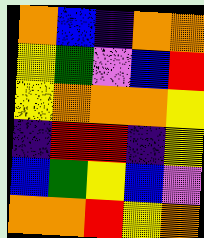[["orange", "blue", "indigo", "orange", "orange"], ["yellow", "green", "violet", "blue", "red"], ["yellow", "orange", "orange", "orange", "yellow"], ["indigo", "red", "red", "indigo", "yellow"], ["blue", "green", "yellow", "blue", "violet"], ["orange", "orange", "red", "yellow", "orange"]]